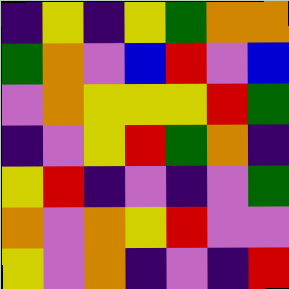[["indigo", "yellow", "indigo", "yellow", "green", "orange", "orange"], ["green", "orange", "violet", "blue", "red", "violet", "blue"], ["violet", "orange", "yellow", "yellow", "yellow", "red", "green"], ["indigo", "violet", "yellow", "red", "green", "orange", "indigo"], ["yellow", "red", "indigo", "violet", "indigo", "violet", "green"], ["orange", "violet", "orange", "yellow", "red", "violet", "violet"], ["yellow", "violet", "orange", "indigo", "violet", "indigo", "red"]]